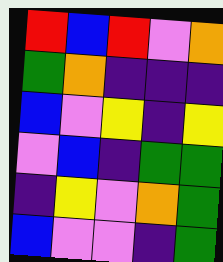[["red", "blue", "red", "violet", "orange"], ["green", "orange", "indigo", "indigo", "indigo"], ["blue", "violet", "yellow", "indigo", "yellow"], ["violet", "blue", "indigo", "green", "green"], ["indigo", "yellow", "violet", "orange", "green"], ["blue", "violet", "violet", "indigo", "green"]]